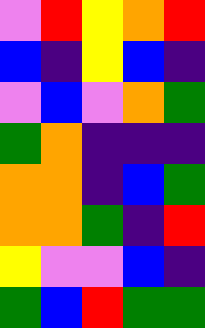[["violet", "red", "yellow", "orange", "red"], ["blue", "indigo", "yellow", "blue", "indigo"], ["violet", "blue", "violet", "orange", "green"], ["green", "orange", "indigo", "indigo", "indigo"], ["orange", "orange", "indigo", "blue", "green"], ["orange", "orange", "green", "indigo", "red"], ["yellow", "violet", "violet", "blue", "indigo"], ["green", "blue", "red", "green", "green"]]